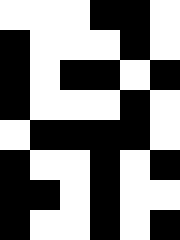[["white", "white", "white", "black", "black", "white"], ["black", "white", "white", "white", "black", "white"], ["black", "white", "black", "black", "white", "black"], ["black", "white", "white", "white", "black", "white"], ["white", "black", "black", "black", "black", "white"], ["black", "white", "white", "black", "white", "black"], ["black", "black", "white", "black", "white", "white"], ["black", "white", "white", "black", "white", "black"]]